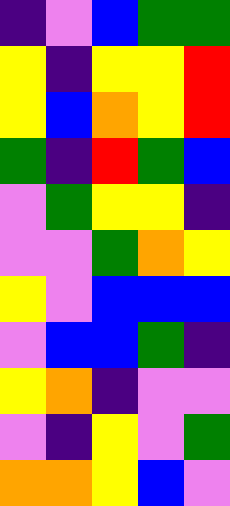[["indigo", "violet", "blue", "green", "green"], ["yellow", "indigo", "yellow", "yellow", "red"], ["yellow", "blue", "orange", "yellow", "red"], ["green", "indigo", "red", "green", "blue"], ["violet", "green", "yellow", "yellow", "indigo"], ["violet", "violet", "green", "orange", "yellow"], ["yellow", "violet", "blue", "blue", "blue"], ["violet", "blue", "blue", "green", "indigo"], ["yellow", "orange", "indigo", "violet", "violet"], ["violet", "indigo", "yellow", "violet", "green"], ["orange", "orange", "yellow", "blue", "violet"]]